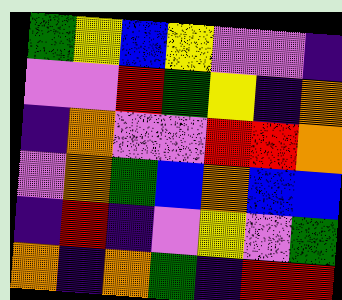[["green", "yellow", "blue", "yellow", "violet", "violet", "indigo"], ["violet", "violet", "red", "green", "yellow", "indigo", "orange"], ["indigo", "orange", "violet", "violet", "red", "red", "orange"], ["violet", "orange", "green", "blue", "orange", "blue", "blue"], ["indigo", "red", "indigo", "violet", "yellow", "violet", "green"], ["orange", "indigo", "orange", "green", "indigo", "red", "red"]]